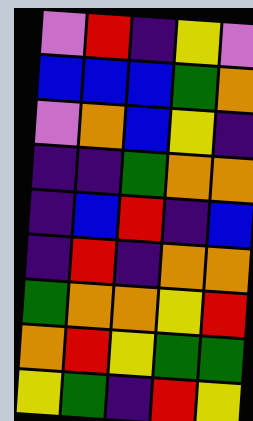[["violet", "red", "indigo", "yellow", "violet"], ["blue", "blue", "blue", "green", "orange"], ["violet", "orange", "blue", "yellow", "indigo"], ["indigo", "indigo", "green", "orange", "orange"], ["indigo", "blue", "red", "indigo", "blue"], ["indigo", "red", "indigo", "orange", "orange"], ["green", "orange", "orange", "yellow", "red"], ["orange", "red", "yellow", "green", "green"], ["yellow", "green", "indigo", "red", "yellow"]]